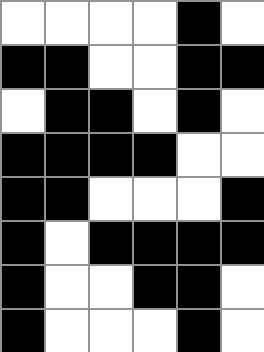[["white", "white", "white", "white", "black", "white"], ["black", "black", "white", "white", "black", "black"], ["white", "black", "black", "white", "black", "white"], ["black", "black", "black", "black", "white", "white"], ["black", "black", "white", "white", "white", "black"], ["black", "white", "black", "black", "black", "black"], ["black", "white", "white", "black", "black", "white"], ["black", "white", "white", "white", "black", "white"]]